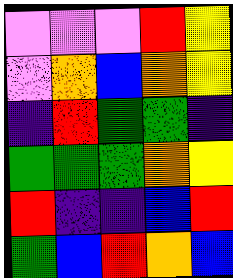[["violet", "violet", "violet", "red", "yellow"], ["violet", "orange", "blue", "orange", "yellow"], ["indigo", "red", "green", "green", "indigo"], ["green", "green", "green", "orange", "yellow"], ["red", "indigo", "indigo", "blue", "red"], ["green", "blue", "red", "orange", "blue"]]